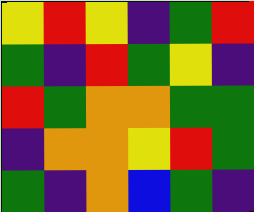[["yellow", "red", "yellow", "indigo", "green", "red"], ["green", "indigo", "red", "green", "yellow", "indigo"], ["red", "green", "orange", "orange", "green", "green"], ["indigo", "orange", "orange", "yellow", "red", "green"], ["green", "indigo", "orange", "blue", "green", "indigo"]]